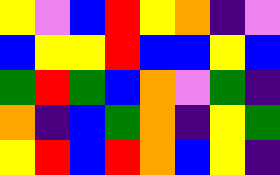[["yellow", "violet", "blue", "red", "yellow", "orange", "indigo", "violet"], ["blue", "yellow", "yellow", "red", "blue", "blue", "yellow", "blue"], ["green", "red", "green", "blue", "orange", "violet", "green", "indigo"], ["orange", "indigo", "blue", "green", "orange", "indigo", "yellow", "green"], ["yellow", "red", "blue", "red", "orange", "blue", "yellow", "indigo"]]